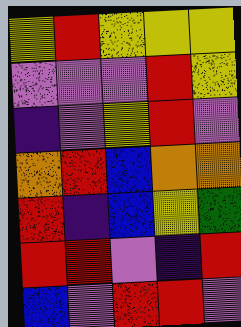[["yellow", "red", "yellow", "yellow", "yellow"], ["violet", "violet", "violet", "red", "yellow"], ["indigo", "violet", "yellow", "red", "violet"], ["orange", "red", "blue", "orange", "orange"], ["red", "indigo", "blue", "yellow", "green"], ["red", "red", "violet", "indigo", "red"], ["blue", "violet", "red", "red", "violet"]]